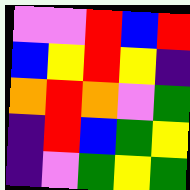[["violet", "violet", "red", "blue", "red"], ["blue", "yellow", "red", "yellow", "indigo"], ["orange", "red", "orange", "violet", "green"], ["indigo", "red", "blue", "green", "yellow"], ["indigo", "violet", "green", "yellow", "green"]]